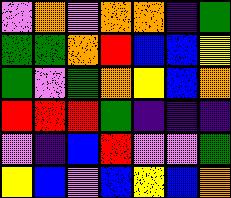[["violet", "orange", "violet", "orange", "orange", "indigo", "green"], ["green", "green", "orange", "red", "blue", "blue", "yellow"], ["green", "violet", "green", "orange", "yellow", "blue", "orange"], ["red", "red", "red", "green", "indigo", "indigo", "indigo"], ["violet", "indigo", "blue", "red", "violet", "violet", "green"], ["yellow", "blue", "violet", "blue", "yellow", "blue", "orange"]]